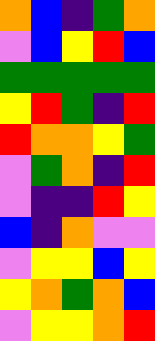[["orange", "blue", "indigo", "green", "orange"], ["violet", "blue", "yellow", "red", "blue"], ["green", "green", "green", "green", "green"], ["yellow", "red", "green", "indigo", "red"], ["red", "orange", "orange", "yellow", "green"], ["violet", "green", "orange", "indigo", "red"], ["violet", "indigo", "indigo", "red", "yellow"], ["blue", "indigo", "orange", "violet", "violet"], ["violet", "yellow", "yellow", "blue", "yellow"], ["yellow", "orange", "green", "orange", "blue"], ["violet", "yellow", "yellow", "orange", "red"]]